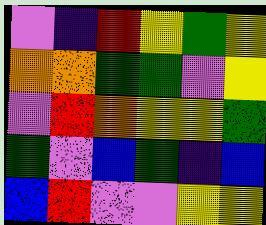[["violet", "indigo", "red", "yellow", "green", "yellow"], ["orange", "orange", "green", "green", "violet", "yellow"], ["violet", "red", "orange", "yellow", "yellow", "green"], ["green", "violet", "blue", "green", "indigo", "blue"], ["blue", "red", "violet", "violet", "yellow", "yellow"]]